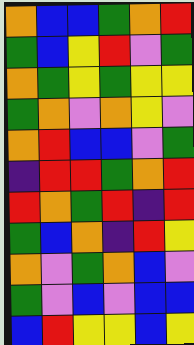[["orange", "blue", "blue", "green", "orange", "red"], ["green", "blue", "yellow", "red", "violet", "green"], ["orange", "green", "yellow", "green", "yellow", "yellow"], ["green", "orange", "violet", "orange", "yellow", "violet"], ["orange", "red", "blue", "blue", "violet", "green"], ["indigo", "red", "red", "green", "orange", "red"], ["red", "orange", "green", "red", "indigo", "red"], ["green", "blue", "orange", "indigo", "red", "yellow"], ["orange", "violet", "green", "orange", "blue", "violet"], ["green", "violet", "blue", "violet", "blue", "blue"], ["blue", "red", "yellow", "yellow", "blue", "yellow"]]